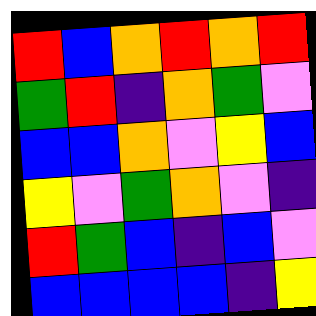[["red", "blue", "orange", "red", "orange", "red"], ["green", "red", "indigo", "orange", "green", "violet"], ["blue", "blue", "orange", "violet", "yellow", "blue"], ["yellow", "violet", "green", "orange", "violet", "indigo"], ["red", "green", "blue", "indigo", "blue", "violet"], ["blue", "blue", "blue", "blue", "indigo", "yellow"]]